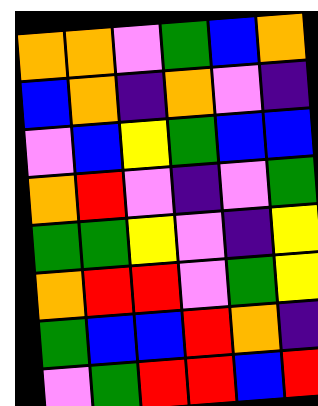[["orange", "orange", "violet", "green", "blue", "orange"], ["blue", "orange", "indigo", "orange", "violet", "indigo"], ["violet", "blue", "yellow", "green", "blue", "blue"], ["orange", "red", "violet", "indigo", "violet", "green"], ["green", "green", "yellow", "violet", "indigo", "yellow"], ["orange", "red", "red", "violet", "green", "yellow"], ["green", "blue", "blue", "red", "orange", "indigo"], ["violet", "green", "red", "red", "blue", "red"]]